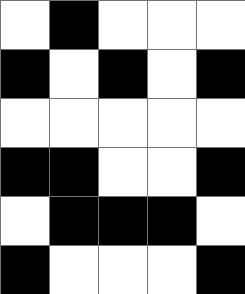[["white", "black", "white", "white", "white"], ["black", "white", "black", "white", "black"], ["white", "white", "white", "white", "white"], ["black", "black", "white", "white", "black"], ["white", "black", "black", "black", "white"], ["black", "white", "white", "white", "black"]]